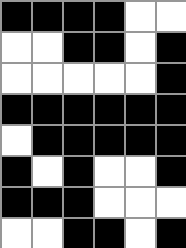[["black", "black", "black", "black", "white", "white"], ["white", "white", "black", "black", "white", "black"], ["white", "white", "white", "white", "white", "black"], ["black", "black", "black", "black", "black", "black"], ["white", "black", "black", "black", "black", "black"], ["black", "white", "black", "white", "white", "black"], ["black", "black", "black", "white", "white", "white"], ["white", "white", "black", "black", "white", "black"]]